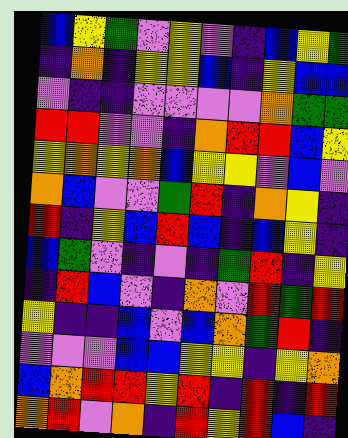[["blue", "yellow", "green", "violet", "yellow", "violet", "indigo", "blue", "yellow", "green"], ["indigo", "orange", "indigo", "yellow", "yellow", "blue", "indigo", "yellow", "blue", "blue"], ["violet", "indigo", "indigo", "violet", "violet", "violet", "violet", "orange", "green", "green"], ["red", "red", "violet", "violet", "indigo", "orange", "red", "red", "blue", "yellow"], ["yellow", "orange", "yellow", "orange", "blue", "yellow", "yellow", "violet", "blue", "violet"], ["orange", "blue", "violet", "violet", "green", "red", "indigo", "orange", "yellow", "indigo"], ["red", "indigo", "yellow", "blue", "red", "blue", "indigo", "blue", "yellow", "indigo"], ["blue", "green", "violet", "indigo", "violet", "indigo", "green", "red", "indigo", "yellow"], ["indigo", "red", "blue", "violet", "indigo", "orange", "violet", "red", "green", "red"], ["yellow", "indigo", "indigo", "blue", "violet", "blue", "orange", "green", "red", "indigo"], ["violet", "violet", "violet", "blue", "blue", "yellow", "yellow", "indigo", "yellow", "orange"], ["blue", "orange", "red", "red", "yellow", "red", "indigo", "red", "indigo", "red"], ["orange", "red", "violet", "orange", "indigo", "red", "yellow", "red", "blue", "indigo"]]